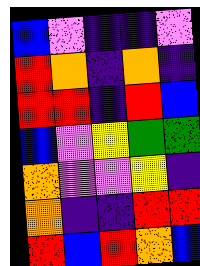[["blue", "violet", "indigo", "indigo", "violet"], ["red", "orange", "indigo", "orange", "indigo"], ["red", "red", "indigo", "red", "blue"], ["blue", "violet", "yellow", "green", "green"], ["orange", "violet", "violet", "yellow", "indigo"], ["orange", "indigo", "indigo", "red", "red"], ["red", "blue", "red", "orange", "blue"]]